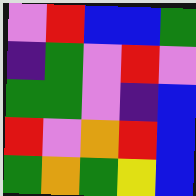[["violet", "red", "blue", "blue", "green"], ["indigo", "green", "violet", "red", "violet"], ["green", "green", "violet", "indigo", "blue"], ["red", "violet", "orange", "red", "blue"], ["green", "orange", "green", "yellow", "blue"]]